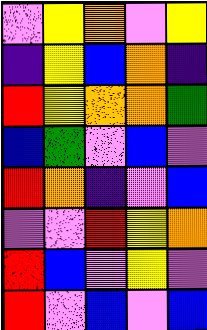[["violet", "yellow", "orange", "violet", "yellow"], ["indigo", "yellow", "blue", "orange", "indigo"], ["red", "yellow", "orange", "orange", "green"], ["blue", "green", "violet", "blue", "violet"], ["red", "orange", "indigo", "violet", "blue"], ["violet", "violet", "red", "yellow", "orange"], ["red", "blue", "violet", "yellow", "violet"], ["red", "violet", "blue", "violet", "blue"]]